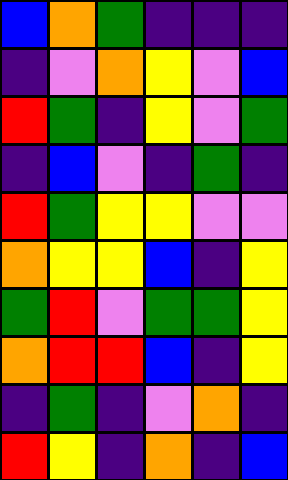[["blue", "orange", "green", "indigo", "indigo", "indigo"], ["indigo", "violet", "orange", "yellow", "violet", "blue"], ["red", "green", "indigo", "yellow", "violet", "green"], ["indigo", "blue", "violet", "indigo", "green", "indigo"], ["red", "green", "yellow", "yellow", "violet", "violet"], ["orange", "yellow", "yellow", "blue", "indigo", "yellow"], ["green", "red", "violet", "green", "green", "yellow"], ["orange", "red", "red", "blue", "indigo", "yellow"], ["indigo", "green", "indigo", "violet", "orange", "indigo"], ["red", "yellow", "indigo", "orange", "indigo", "blue"]]